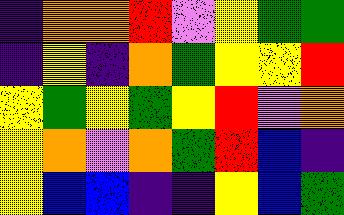[["indigo", "orange", "orange", "red", "violet", "yellow", "green", "green"], ["indigo", "yellow", "indigo", "orange", "green", "yellow", "yellow", "red"], ["yellow", "green", "yellow", "green", "yellow", "red", "violet", "orange"], ["yellow", "orange", "violet", "orange", "green", "red", "blue", "indigo"], ["yellow", "blue", "blue", "indigo", "indigo", "yellow", "blue", "green"]]